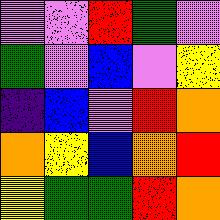[["violet", "violet", "red", "green", "violet"], ["green", "violet", "blue", "violet", "yellow"], ["indigo", "blue", "violet", "red", "orange"], ["orange", "yellow", "blue", "orange", "red"], ["yellow", "green", "green", "red", "orange"]]